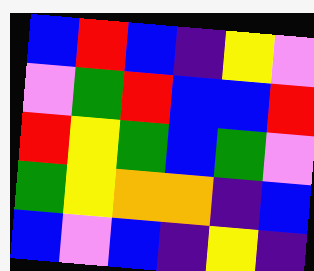[["blue", "red", "blue", "indigo", "yellow", "violet"], ["violet", "green", "red", "blue", "blue", "red"], ["red", "yellow", "green", "blue", "green", "violet"], ["green", "yellow", "orange", "orange", "indigo", "blue"], ["blue", "violet", "blue", "indigo", "yellow", "indigo"]]